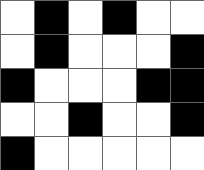[["white", "black", "white", "black", "white", "white"], ["white", "black", "white", "white", "white", "black"], ["black", "white", "white", "white", "black", "black"], ["white", "white", "black", "white", "white", "black"], ["black", "white", "white", "white", "white", "white"]]